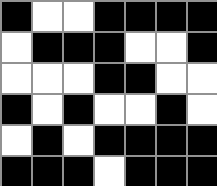[["black", "white", "white", "black", "black", "black", "black"], ["white", "black", "black", "black", "white", "white", "black"], ["white", "white", "white", "black", "black", "white", "white"], ["black", "white", "black", "white", "white", "black", "white"], ["white", "black", "white", "black", "black", "black", "black"], ["black", "black", "black", "white", "black", "black", "black"]]